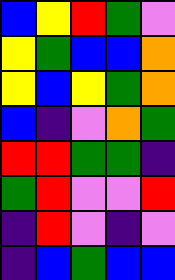[["blue", "yellow", "red", "green", "violet"], ["yellow", "green", "blue", "blue", "orange"], ["yellow", "blue", "yellow", "green", "orange"], ["blue", "indigo", "violet", "orange", "green"], ["red", "red", "green", "green", "indigo"], ["green", "red", "violet", "violet", "red"], ["indigo", "red", "violet", "indigo", "violet"], ["indigo", "blue", "green", "blue", "blue"]]